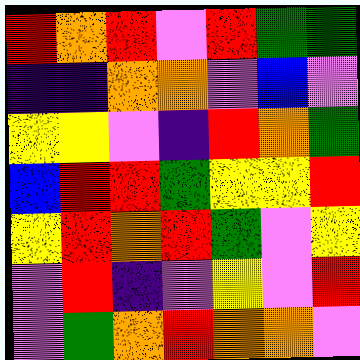[["red", "orange", "red", "violet", "red", "green", "green"], ["indigo", "indigo", "orange", "orange", "violet", "blue", "violet"], ["yellow", "yellow", "violet", "indigo", "red", "orange", "green"], ["blue", "red", "red", "green", "yellow", "yellow", "red"], ["yellow", "red", "orange", "red", "green", "violet", "yellow"], ["violet", "red", "indigo", "violet", "yellow", "violet", "red"], ["violet", "green", "orange", "red", "orange", "orange", "violet"]]